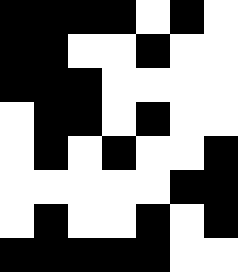[["black", "black", "black", "black", "white", "black", "white"], ["black", "black", "white", "white", "black", "white", "white"], ["black", "black", "black", "white", "white", "white", "white"], ["white", "black", "black", "white", "black", "white", "white"], ["white", "black", "white", "black", "white", "white", "black"], ["white", "white", "white", "white", "white", "black", "black"], ["white", "black", "white", "white", "black", "white", "black"], ["black", "black", "black", "black", "black", "white", "white"]]